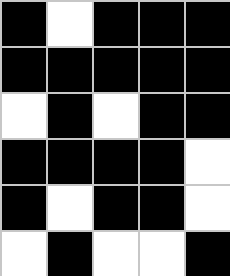[["black", "white", "black", "black", "black"], ["black", "black", "black", "black", "black"], ["white", "black", "white", "black", "black"], ["black", "black", "black", "black", "white"], ["black", "white", "black", "black", "white"], ["white", "black", "white", "white", "black"]]